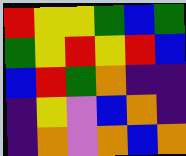[["red", "yellow", "yellow", "green", "blue", "green"], ["green", "yellow", "red", "yellow", "red", "blue"], ["blue", "red", "green", "orange", "indigo", "indigo"], ["indigo", "yellow", "violet", "blue", "orange", "indigo"], ["indigo", "orange", "violet", "orange", "blue", "orange"]]